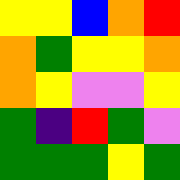[["yellow", "yellow", "blue", "orange", "red"], ["orange", "green", "yellow", "yellow", "orange"], ["orange", "yellow", "violet", "violet", "yellow"], ["green", "indigo", "red", "green", "violet"], ["green", "green", "green", "yellow", "green"]]